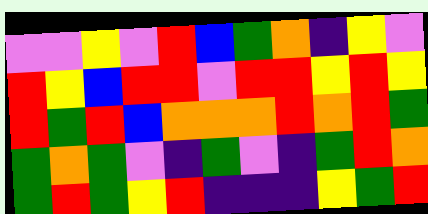[["violet", "violet", "yellow", "violet", "red", "blue", "green", "orange", "indigo", "yellow", "violet"], ["red", "yellow", "blue", "red", "red", "violet", "red", "red", "yellow", "red", "yellow"], ["red", "green", "red", "blue", "orange", "orange", "orange", "red", "orange", "red", "green"], ["green", "orange", "green", "violet", "indigo", "green", "violet", "indigo", "green", "red", "orange"], ["green", "red", "green", "yellow", "red", "indigo", "indigo", "indigo", "yellow", "green", "red"]]